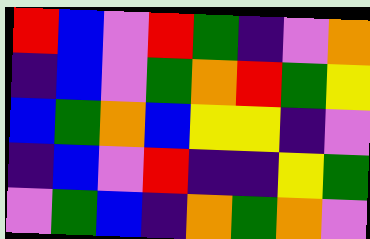[["red", "blue", "violet", "red", "green", "indigo", "violet", "orange"], ["indigo", "blue", "violet", "green", "orange", "red", "green", "yellow"], ["blue", "green", "orange", "blue", "yellow", "yellow", "indigo", "violet"], ["indigo", "blue", "violet", "red", "indigo", "indigo", "yellow", "green"], ["violet", "green", "blue", "indigo", "orange", "green", "orange", "violet"]]